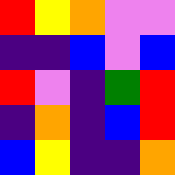[["red", "yellow", "orange", "violet", "violet"], ["indigo", "indigo", "blue", "violet", "blue"], ["red", "violet", "indigo", "green", "red"], ["indigo", "orange", "indigo", "blue", "red"], ["blue", "yellow", "indigo", "indigo", "orange"]]